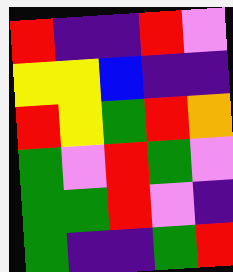[["red", "indigo", "indigo", "red", "violet"], ["yellow", "yellow", "blue", "indigo", "indigo"], ["red", "yellow", "green", "red", "orange"], ["green", "violet", "red", "green", "violet"], ["green", "green", "red", "violet", "indigo"], ["green", "indigo", "indigo", "green", "red"]]